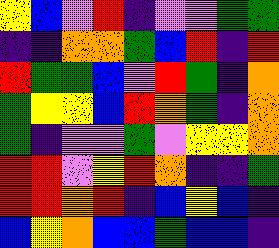[["yellow", "blue", "violet", "red", "indigo", "violet", "violet", "green", "green"], ["indigo", "indigo", "orange", "orange", "green", "blue", "red", "indigo", "red"], ["red", "green", "green", "blue", "violet", "red", "green", "indigo", "orange"], ["green", "yellow", "yellow", "blue", "red", "orange", "green", "indigo", "orange"], ["green", "indigo", "violet", "violet", "green", "violet", "yellow", "yellow", "orange"], ["red", "red", "violet", "yellow", "red", "orange", "indigo", "indigo", "green"], ["red", "red", "orange", "red", "indigo", "blue", "yellow", "blue", "indigo"], ["blue", "yellow", "orange", "blue", "blue", "green", "blue", "blue", "indigo"]]